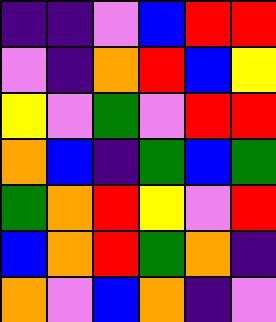[["indigo", "indigo", "violet", "blue", "red", "red"], ["violet", "indigo", "orange", "red", "blue", "yellow"], ["yellow", "violet", "green", "violet", "red", "red"], ["orange", "blue", "indigo", "green", "blue", "green"], ["green", "orange", "red", "yellow", "violet", "red"], ["blue", "orange", "red", "green", "orange", "indigo"], ["orange", "violet", "blue", "orange", "indigo", "violet"]]